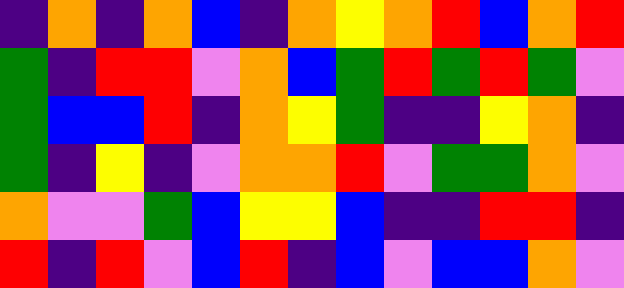[["indigo", "orange", "indigo", "orange", "blue", "indigo", "orange", "yellow", "orange", "red", "blue", "orange", "red"], ["green", "indigo", "red", "red", "violet", "orange", "blue", "green", "red", "green", "red", "green", "violet"], ["green", "blue", "blue", "red", "indigo", "orange", "yellow", "green", "indigo", "indigo", "yellow", "orange", "indigo"], ["green", "indigo", "yellow", "indigo", "violet", "orange", "orange", "red", "violet", "green", "green", "orange", "violet"], ["orange", "violet", "violet", "green", "blue", "yellow", "yellow", "blue", "indigo", "indigo", "red", "red", "indigo"], ["red", "indigo", "red", "violet", "blue", "red", "indigo", "blue", "violet", "blue", "blue", "orange", "violet"]]